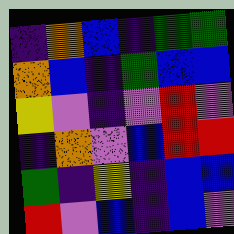[["indigo", "orange", "blue", "indigo", "green", "green"], ["orange", "blue", "indigo", "green", "blue", "blue"], ["yellow", "violet", "indigo", "violet", "red", "violet"], ["indigo", "orange", "violet", "blue", "red", "red"], ["green", "indigo", "yellow", "indigo", "blue", "blue"], ["red", "violet", "blue", "indigo", "blue", "violet"]]